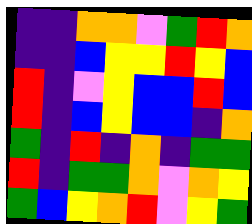[["indigo", "indigo", "orange", "orange", "violet", "green", "red", "orange"], ["indigo", "indigo", "blue", "yellow", "yellow", "red", "yellow", "blue"], ["red", "indigo", "violet", "yellow", "blue", "blue", "red", "blue"], ["red", "indigo", "blue", "yellow", "blue", "blue", "indigo", "orange"], ["green", "indigo", "red", "indigo", "orange", "indigo", "green", "green"], ["red", "indigo", "green", "green", "orange", "violet", "orange", "yellow"], ["green", "blue", "yellow", "orange", "red", "violet", "yellow", "green"]]